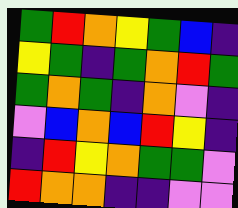[["green", "red", "orange", "yellow", "green", "blue", "indigo"], ["yellow", "green", "indigo", "green", "orange", "red", "green"], ["green", "orange", "green", "indigo", "orange", "violet", "indigo"], ["violet", "blue", "orange", "blue", "red", "yellow", "indigo"], ["indigo", "red", "yellow", "orange", "green", "green", "violet"], ["red", "orange", "orange", "indigo", "indigo", "violet", "violet"]]